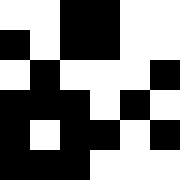[["white", "white", "black", "black", "white", "white"], ["black", "white", "black", "black", "white", "white"], ["white", "black", "white", "white", "white", "black"], ["black", "black", "black", "white", "black", "white"], ["black", "white", "black", "black", "white", "black"], ["black", "black", "black", "white", "white", "white"]]